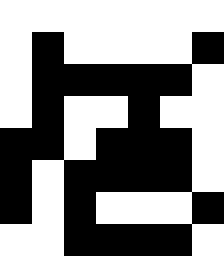[["white", "white", "white", "white", "white", "white", "white"], ["white", "black", "white", "white", "white", "white", "black"], ["white", "black", "black", "black", "black", "black", "white"], ["white", "black", "white", "white", "black", "white", "white"], ["black", "black", "white", "black", "black", "black", "white"], ["black", "white", "black", "black", "black", "black", "white"], ["black", "white", "black", "white", "white", "white", "black"], ["white", "white", "black", "black", "black", "black", "white"]]